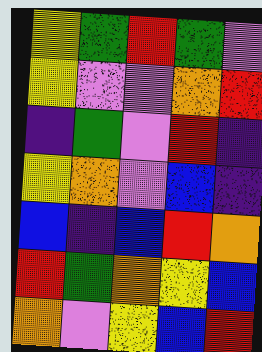[["yellow", "green", "red", "green", "violet"], ["yellow", "violet", "violet", "orange", "red"], ["indigo", "green", "violet", "red", "indigo"], ["yellow", "orange", "violet", "blue", "indigo"], ["blue", "indigo", "blue", "red", "orange"], ["red", "green", "orange", "yellow", "blue"], ["orange", "violet", "yellow", "blue", "red"]]